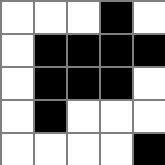[["white", "white", "white", "black", "white"], ["white", "black", "black", "black", "black"], ["white", "black", "black", "black", "white"], ["white", "black", "white", "white", "white"], ["white", "white", "white", "white", "black"]]